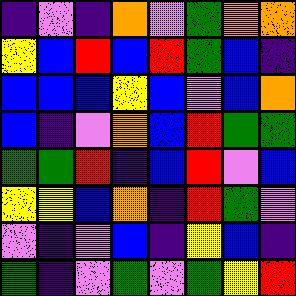[["indigo", "violet", "indigo", "orange", "violet", "green", "orange", "orange"], ["yellow", "blue", "red", "blue", "red", "green", "blue", "indigo"], ["blue", "blue", "blue", "yellow", "blue", "violet", "blue", "orange"], ["blue", "indigo", "violet", "orange", "blue", "red", "green", "green"], ["green", "green", "red", "indigo", "blue", "red", "violet", "blue"], ["yellow", "yellow", "blue", "orange", "indigo", "red", "green", "violet"], ["violet", "indigo", "violet", "blue", "indigo", "yellow", "blue", "indigo"], ["green", "indigo", "violet", "green", "violet", "green", "yellow", "red"]]